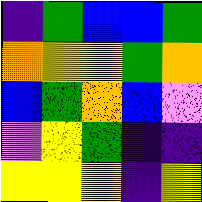[["indigo", "green", "blue", "blue", "green"], ["orange", "yellow", "yellow", "green", "orange"], ["blue", "green", "orange", "blue", "violet"], ["violet", "yellow", "green", "indigo", "indigo"], ["yellow", "yellow", "yellow", "indigo", "yellow"]]